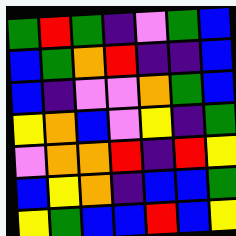[["green", "red", "green", "indigo", "violet", "green", "blue"], ["blue", "green", "orange", "red", "indigo", "indigo", "blue"], ["blue", "indigo", "violet", "violet", "orange", "green", "blue"], ["yellow", "orange", "blue", "violet", "yellow", "indigo", "green"], ["violet", "orange", "orange", "red", "indigo", "red", "yellow"], ["blue", "yellow", "orange", "indigo", "blue", "blue", "green"], ["yellow", "green", "blue", "blue", "red", "blue", "yellow"]]